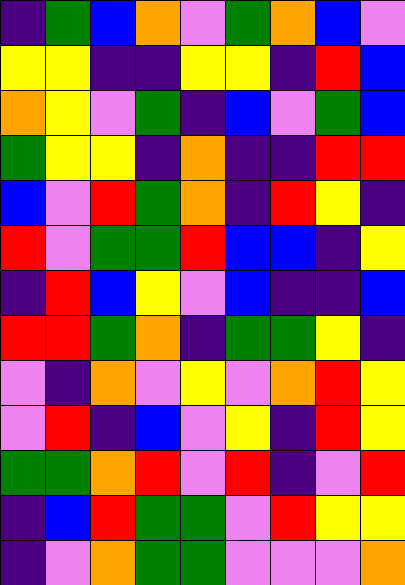[["indigo", "green", "blue", "orange", "violet", "green", "orange", "blue", "violet"], ["yellow", "yellow", "indigo", "indigo", "yellow", "yellow", "indigo", "red", "blue"], ["orange", "yellow", "violet", "green", "indigo", "blue", "violet", "green", "blue"], ["green", "yellow", "yellow", "indigo", "orange", "indigo", "indigo", "red", "red"], ["blue", "violet", "red", "green", "orange", "indigo", "red", "yellow", "indigo"], ["red", "violet", "green", "green", "red", "blue", "blue", "indigo", "yellow"], ["indigo", "red", "blue", "yellow", "violet", "blue", "indigo", "indigo", "blue"], ["red", "red", "green", "orange", "indigo", "green", "green", "yellow", "indigo"], ["violet", "indigo", "orange", "violet", "yellow", "violet", "orange", "red", "yellow"], ["violet", "red", "indigo", "blue", "violet", "yellow", "indigo", "red", "yellow"], ["green", "green", "orange", "red", "violet", "red", "indigo", "violet", "red"], ["indigo", "blue", "red", "green", "green", "violet", "red", "yellow", "yellow"], ["indigo", "violet", "orange", "green", "green", "violet", "violet", "violet", "orange"]]